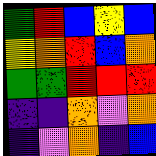[["green", "red", "blue", "yellow", "blue"], ["yellow", "orange", "red", "blue", "orange"], ["green", "green", "red", "red", "red"], ["indigo", "indigo", "orange", "violet", "orange"], ["indigo", "violet", "orange", "indigo", "blue"]]